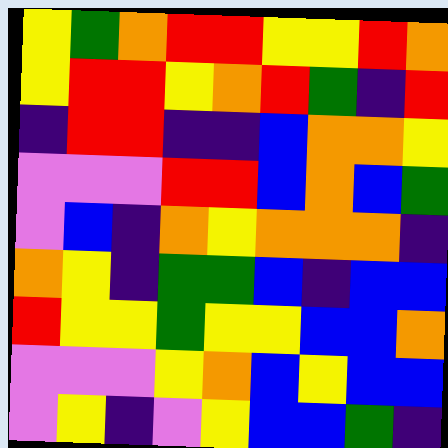[["yellow", "green", "orange", "red", "red", "yellow", "yellow", "red", "orange"], ["yellow", "red", "red", "yellow", "orange", "red", "green", "indigo", "red"], ["indigo", "red", "red", "indigo", "indigo", "blue", "orange", "orange", "yellow"], ["violet", "violet", "violet", "red", "red", "blue", "orange", "blue", "green"], ["violet", "blue", "indigo", "orange", "yellow", "orange", "orange", "orange", "indigo"], ["orange", "yellow", "indigo", "green", "green", "blue", "indigo", "blue", "blue"], ["red", "yellow", "yellow", "green", "yellow", "yellow", "blue", "blue", "orange"], ["violet", "violet", "violet", "yellow", "orange", "blue", "yellow", "blue", "blue"], ["violet", "yellow", "indigo", "violet", "yellow", "blue", "blue", "green", "indigo"]]